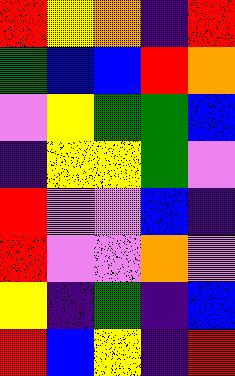[["red", "yellow", "orange", "indigo", "red"], ["green", "blue", "blue", "red", "orange"], ["violet", "yellow", "green", "green", "blue"], ["indigo", "yellow", "yellow", "green", "violet"], ["red", "violet", "violet", "blue", "indigo"], ["red", "violet", "violet", "orange", "violet"], ["yellow", "indigo", "green", "indigo", "blue"], ["red", "blue", "yellow", "indigo", "red"]]